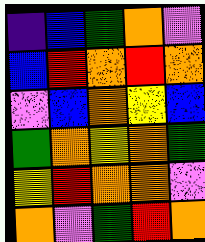[["indigo", "blue", "green", "orange", "violet"], ["blue", "red", "orange", "red", "orange"], ["violet", "blue", "orange", "yellow", "blue"], ["green", "orange", "yellow", "orange", "green"], ["yellow", "red", "orange", "orange", "violet"], ["orange", "violet", "green", "red", "orange"]]